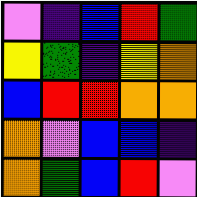[["violet", "indigo", "blue", "red", "green"], ["yellow", "green", "indigo", "yellow", "orange"], ["blue", "red", "red", "orange", "orange"], ["orange", "violet", "blue", "blue", "indigo"], ["orange", "green", "blue", "red", "violet"]]